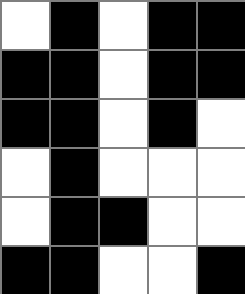[["white", "black", "white", "black", "black"], ["black", "black", "white", "black", "black"], ["black", "black", "white", "black", "white"], ["white", "black", "white", "white", "white"], ["white", "black", "black", "white", "white"], ["black", "black", "white", "white", "black"]]